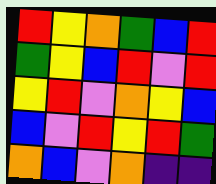[["red", "yellow", "orange", "green", "blue", "red"], ["green", "yellow", "blue", "red", "violet", "red"], ["yellow", "red", "violet", "orange", "yellow", "blue"], ["blue", "violet", "red", "yellow", "red", "green"], ["orange", "blue", "violet", "orange", "indigo", "indigo"]]